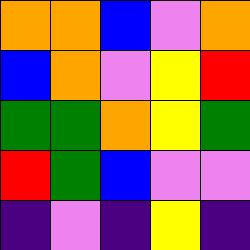[["orange", "orange", "blue", "violet", "orange"], ["blue", "orange", "violet", "yellow", "red"], ["green", "green", "orange", "yellow", "green"], ["red", "green", "blue", "violet", "violet"], ["indigo", "violet", "indigo", "yellow", "indigo"]]